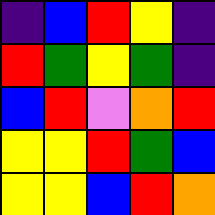[["indigo", "blue", "red", "yellow", "indigo"], ["red", "green", "yellow", "green", "indigo"], ["blue", "red", "violet", "orange", "red"], ["yellow", "yellow", "red", "green", "blue"], ["yellow", "yellow", "blue", "red", "orange"]]